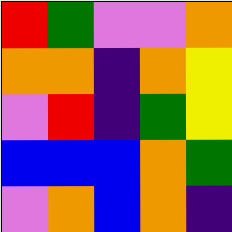[["red", "green", "violet", "violet", "orange"], ["orange", "orange", "indigo", "orange", "yellow"], ["violet", "red", "indigo", "green", "yellow"], ["blue", "blue", "blue", "orange", "green"], ["violet", "orange", "blue", "orange", "indigo"]]